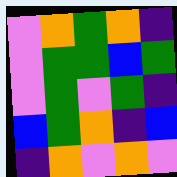[["violet", "orange", "green", "orange", "indigo"], ["violet", "green", "green", "blue", "green"], ["violet", "green", "violet", "green", "indigo"], ["blue", "green", "orange", "indigo", "blue"], ["indigo", "orange", "violet", "orange", "violet"]]